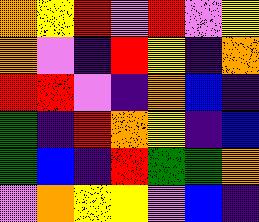[["orange", "yellow", "red", "violet", "red", "violet", "yellow"], ["orange", "violet", "indigo", "red", "yellow", "indigo", "orange"], ["red", "red", "violet", "indigo", "orange", "blue", "indigo"], ["green", "indigo", "red", "orange", "yellow", "indigo", "blue"], ["green", "blue", "indigo", "red", "green", "green", "orange"], ["violet", "orange", "yellow", "yellow", "violet", "blue", "indigo"]]